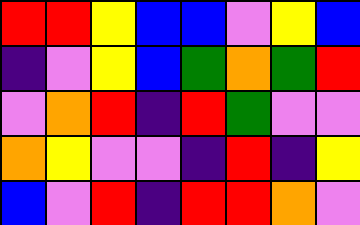[["red", "red", "yellow", "blue", "blue", "violet", "yellow", "blue"], ["indigo", "violet", "yellow", "blue", "green", "orange", "green", "red"], ["violet", "orange", "red", "indigo", "red", "green", "violet", "violet"], ["orange", "yellow", "violet", "violet", "indigo", "red", "indigo", "yellow"], ["blue", "violet", "red", "indigo", "red", "red", "orange", "violet"]]